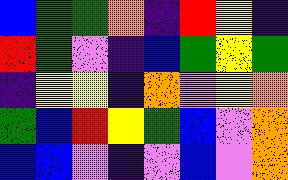[["blue", "green", "green", "orange", "indigo", "red", "yellow", "indigo"], ["red", "green", "violet", "indigo", "blue", "green", "yellow", "green"], ["indigo", "yellow", "yellow", "indigo", "orange", "violet", "yellow", "orange"], ["green", "blue", "red", "yellow", "green", "blue", "violet", "orange"], ["blue", "blue", "violet", "indigo", "violet", "blue", "violet", "orange"]]